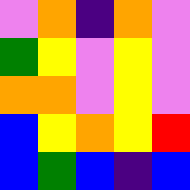[["violet", "orange", "indigo", "orange", "violet"], ["green", "yellow", "violet", "yellow", "violet"], ["orange", "orange", "violet", "yellow", "violet"], ["blue", "yellow", "orange", "yellow", "red"], ["blue", "green", "blue", "indigo", "blue"]]